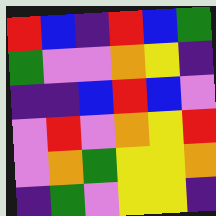[["red", "blue", "indigo", "red", "blue", "green"], ["green", "violet", "violet", "orange", "yellow", "indigo"], ["indigo", "indigo", "blue", "red", "blue", "violet"], ["violet", "red", "violet", "orange", "yellow", "red"], ["violet", "orange", "green", "yellow", "yellow", "orange"], ["indigo", "green", "violet", "yellow", "yellow", "indigo"]]